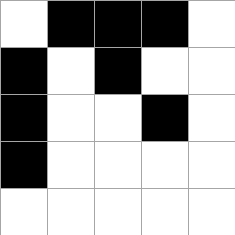[["white", "black", "black", "black", "white"], ["black", "white", "black", "white", "white"], ["black", "white", "white", "black", "white"], ["black", "white", "white", "white", "white"], ["white", "white", "white", "white", "white"]]